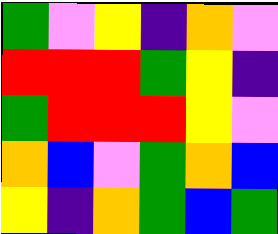[["green", "violet", "yellow", "indigo", "orange", "violet"], ["red", "red", "red", "green", "yellow", "indigo"], ["green", "red", "red", "red", "yellow", "violet"], ["orange", "blue", "violet", "green", "orange", "blue"], ["yellow", "indigo", "orange", "green", "blue", "green"]]